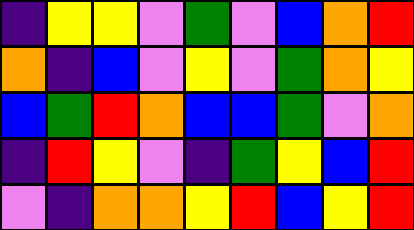[["indigo", "yellow", "yellow", "violet", "green", "violet", "blue", "orange", "red"], ["orange", "indigo", "blue", "violet", "yellow", "violet", "green", "orange", "yellow"], ["blue", "green", "red", "orange", "blue", "blue", "green", "violet", "orange"], ["indigo", "red", "yellow", "violet", "indigo", "green", "yellow", "blue", "red"], ["violet", "indigo", "orange", "orange", "yellow", "red", "blue", "yellow", "red"]]